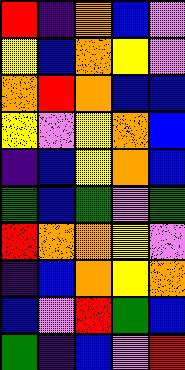[["red", "indigo", "orange", "blue", "violet"], ["yellow", "blue", "orange", "yellow", "violet"], ["orange", "red", "orange", "blue", "blue"], ["yellow", "violet", "yellow", "orange", "blue"], ["indigo", "blue", "yellow", "orange", "blue"], ["green", "blue", "green", "violet", "green"], ["red", "orange", "orange", "yellow", "violet"], ["indigo", "blue", "orange", "yellow", "orange"], ["blue", "violet", "red", "green", "blue"], ["green", "indigo", "blue", "violet", "red"]]